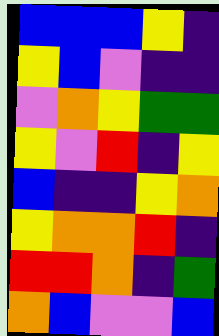[["blue", "blue", "blue", "yellow", "indigo"], ["yellow", "blue", "violet", "indigo", "indigo"], ["violet", "orange", "yellow", "green", "green"], ["yellow", "violet", "red", "indigo", "yellow"], ["blue", "indigo", "indigo", "yellow", "orange"], ["yellow", "orange", "orange", "red", "indigo"], ["red", "red", "orange", "indigo", "green"], ["orange", "blue", "violet", "violet", "blue"]]